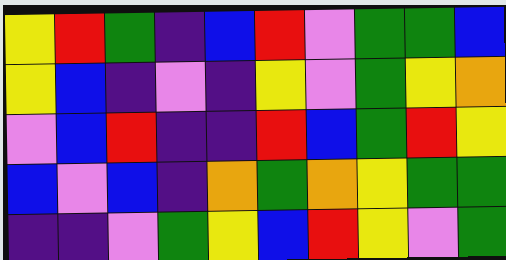[["yellow", "red", "green", "indigo", "blue", "red", "violet", "green", "green", "blue"], ["yellow", "blue", "indigo", "violet", "indigo", "yellow", "violet", "green", "yellow", "orange"], ["violet", "blue", "red", "indigo", "indigo", "red", "blue", "green", "red", "yellow"], ["blue", "violet", "blue", "indigo", "orange", "green", "orange", "yellow", "green", "green"], ["indigo", "indigo", "violet", "green", "yellow", "blue", "red", "yellow", "violet", "green"]]